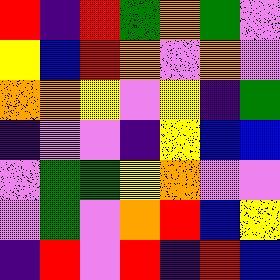[["red", "indigo", "red", "green", "orange", "green", "violet"], ["yellow", "blue", "red", "orange", "violet", "orange", "violet"], ["orange", "orange", "yellow", "violet", "yellow", "indigo", "green"], ["indigo", "violet", "violet", "indigo", "yellow", "blue", "blue"], ["violet", "green", "green", "yellow", "orange", "violet", "violet"], ["violet", "green", "violet", "orange", "red", "blue", "yellow"], ["indigo", "red", "violet", "red", "indigo", "red", "blue"]]